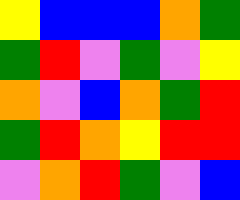[["yellow", "blue", "blue", "blue", "orange", "green"], ["green", "red", "violet", "green", "violet", "yellow"], ["orange", "violet", "blue", "orange", "green", "red"], ["green", "red", "orange", "yellow", "red", "red"], ["violet", "orange", "red", "green", "violet", "blue"]]